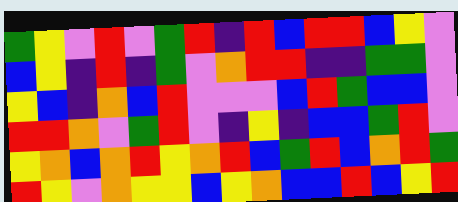[["green", "yellow", "violet", "red", "violet", "green", "red", "indigo", "red", "blue", "red", "red", "blue", "yellow", "violet"], ["blue", "yellow", "indigo", "red", "indigo", "green", "violet", "orange", "red", "red", "indigo", "indigo", "green", "green", "violet"], ["yellow", "blue", "indigo", "orange", "blue", "red", "violet", "violet", "violet", "blue", "red", "green", "blue", "blue", "violet"], ["red", "red", "orange", "violet", "green", "red", "violet", "indigo", "yellow", "indigo", "blue", "blue", "green", "red", "violet"], ["yellow", "orange", "blue", "orange", "red", "yellow", "orange", "red", "blue", "green", "red", "blue", "orange", "red", "green"], ["red", "yellow", "violet", "orange", "yellow", "yellow", "blue", "yellow", "orange", "blue", "blue", "red", "blue", "yellow", "red"]]